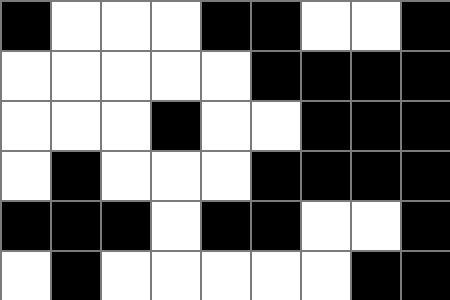[["black", "white", "white", "white", "black", "black", "white", "white", "black"], ["white", "white", "white", "white", "white", "black", "black", "black", "black"], ["white", "white", "white", "black", "white", "white", "black", "black", "black"], ["white", "black", "white", "white", "white", "black", "black", "black", "black"], ["black", "black", "black", "white", "black", "black", "white", "white", "black"], ["white", "black", "white", "white", "white", "white", "white", "black", "black"]]